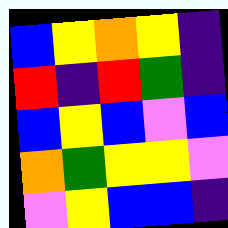[["blue", "yellow", "orange", "yellow", "indigo"], ["red", "indigo", "red", "green", "indigo"], ["blue", "yellow", "blue", "violet", "blue"], ["orange", "green", "yellow", "yellow", "violet"], ["violet", "yellow", "blue", "blue", "indigo"]]